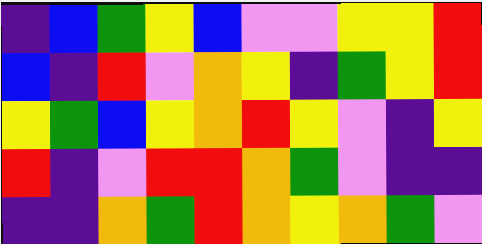[["indigo", "blue", "green", "yellow", "blue", "violet", "violet", "yellow", "yellow", "red"], ["blue", "indigo", "red", "violet", "orange", "yellow", "indigo", "green", "yellow", "red"], ["yellow", "green", "blue", "yellow", "orange", "red", "yellow", "violet", "indigo", "yellow"], ["red", "indigo", "violet", "red", "red", "orange", "green", "violet", "indigo", "indigo"], ["indigo", "indigo", "orange", "green", "red", "orange", "yellow", "orange", "green", "violet"]]